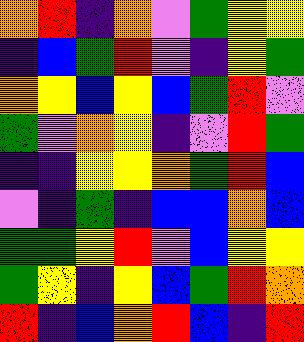[["orange", "red", "indigo", "orange", "violet", "green", "yellow", "yellow"], ["indigo", "blue", "green", "red", "violet", "indigo", "yellow", "green"], ["orange", "yellow", "blue", "yellow", "blue", "green", "red", "violet"], ["green", "violet", "orange", "yellow", "indigo", "violet", "red", "green"], ["indigo", "indigo", "yellow", "yellow", "orange", "green", "red", "blue"], ["violet", "indigo", "green", "indigo", "blue", "blue", "orange", "blue"], ["green", "green", "yellow", "red", "violet", "blue", "yellow", "yellow"], ["green", "yellow", "indigo", "yellow", "blue", "green", "red", "orange"], ["red", "indigo", "blue", "orange", "red", "blue", "indigo", "red"]]